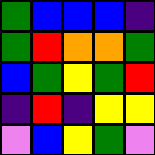[["green", "blue", "blue", "blue", "indigo"], ["green", "red", "orange", "orange", "green"], ["blue", "green", "yellow", "green", "red"], ["indigo", "red", "indigo", "yellow", "yellow"], ["violet", "blue", "yellow", "green", "violet"]]